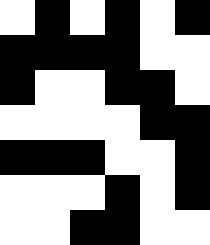[["white", "black", "white", "black", "white", "black"], ["black", "black", "black", "black", "white", "white"], ["black", "white", "white", "black", "black", "white"], ["white", "white", "white", "white", "black", "black"], ["black", "black", "black", "white", "white", "black"], ["white", "white", "white", "black", "white", "black"], ["white", "white", "black", "black", "white", "white"]]